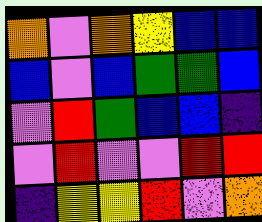[["orange", "violet", "orange", "yellow", "blue", "blue"], ["blue", "violet", "blue", "green", "green", "blue"], ["violet", "red", "green", "blue", "blue", "indigo"], ["violet", "red", "violet", "violet", "red", "red"], ["indigo", "yellow", "yellow", "red", "violet", "orange"]]